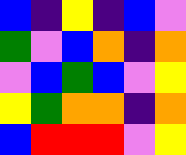[["blue", "indigo", "yellow", "indigo", "blue", "violet"], ["green", "violet", "blue", "orange", "indigo", "orange"], ["violet", "blue", "green", "blue", "violet", "yellow"], ["yellow", "green", "orange", "orange", "indigo", "orange"], ["blue", "red", "red", "red", "violet", "yellow"]]